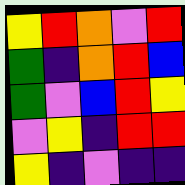[["yellow", "red", "orange", "violet", "red"], ["green", "indigo", "orange", "red", "blue"], ["green", "violet", "blue", "red", "yellow"], ["violet", "yellow", "indigo", "red", "red"], ["yellow", "indigo", "violet", "indigo", "indigo"]]